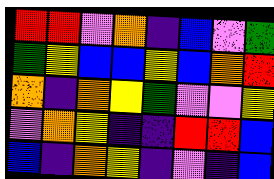[["red", "red", "violet", "orange", "indigo", "blue", "violet", "green"], ["green", "yellow", "blue", "blue", "yellow", "blue", "orange", "red"], ["orange", "indigo", "orange", "yellow", "green", "violet", "violet", "yellow"], ["violet", "orange", "yellow", "indigo", "indigo", "red", "red", "blue"], ["blue", "indigo", "orange", "yellow", "indigo", "violet", "indigo", "blue"]]